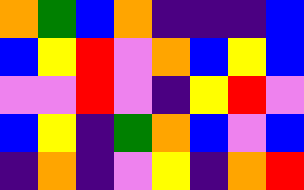[["orange", "green", "blue", "orange", "indigo", "indigo", "indigo", "blue"], ["blue", "yellow", "red", "violet", "orange", "blue", "yellow", "blue"], ["violet", "violet", "red", "violet", "indigo", "yellow", "red", "violet"], ["blue", "yellow", "indigo", "green", "orange", "blue", "violet", "blue"], ["indigo", "orange", "indigo", "violet", "yellow", "indigo", "orange", "red"]]